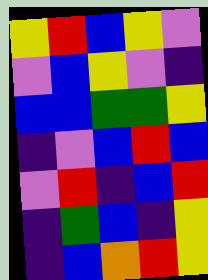[["yellow", "red", "blue", "yellow", "violet"], ["violet", "blue", "yellow", "violet", "indigo"], ["blue", "blue", "green", "green", "yellow"], ["indigo", "violet", "blue", "red", "blue"], ["violet", "red", "indigo", "blue", "red"], ["indigo", "green", "blue", "indigo", "yellow"], ["indigo", "blue", "orange", "red", "yellow"]]